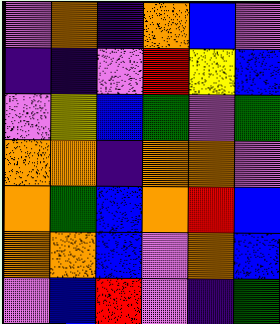[["violet", "orange", "indigo", "orange", "blue", "violet"], ["indigo", "indigo", "violet", "red", "yellow", "blue"], ["violet", "yellow", "blue", "green", "violet", "green"], ["orange", "orange", "indigo", "orange", "orange", "violet"], ["orange", "green", "blue", "orange", "red", "blue"], ["orange", "orange", "blue", "violet", "orange", "blue"], ["violet", "blue", "red", "violet", "indigo", "green"]]